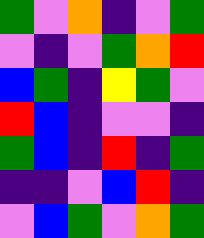[["green", "violet", "orange", "indigo", "violet", "green"], ["violet", "indigo", "violet", "green", "orange", "red"], ["blue", "green", "indigo", "yellow", "green", "violet"], ["red", "blue", "indigo", "violet", "violet", "indigo"], ["green", "blue", "indigo", "red", "indigo", "green"], ["indigo", "indigo", "violet", "blue", "red", "indigo"], ["violet", "blue", "green", "violet", "orange", "green"]]